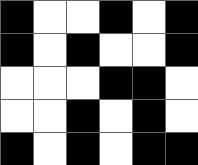[["black", "white", "white", "black", "white", "black"], ["black", "white", "black", "white", "white", "black"], ["white", "white", "white", "black", "black", "white"], ["white", "white", "black", "white", "black", "white"], ["black", "white", "black", "white", "black", "black"]]